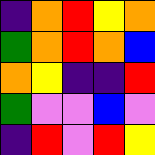[["indigo", "orange", "red", "yellow", "orange"], ["green", "orange", "red", "orange", "blue"], ["orange", "yellow", "indigo", "indigo", "red"], ["green", "violet", "violet", "blue", "violet"], ["indigo", "red", "violet", "red", "yellow"]]